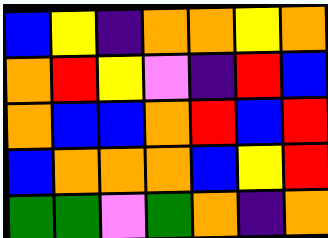[["blue", "yellow", "indigo", "orange", "orange", "yellow", "orange"], ["orange", "red", "yellow", "violet", "indigo", "red", "blue"], ["orange", "blue", "blue", "orange", "red", "blue", "red"], ["blue", "orange", "orange", "orange", "blue", "yellow", "red"], ["green", "green", "violet", "green", "orange", "indigo", "orange"]]